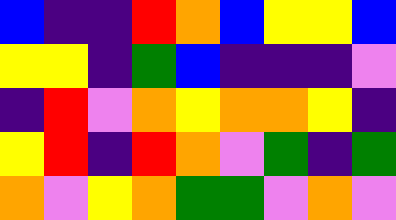[["blue", "indigo", "indigo", "red", "orange", "blue", "yellow", "yellow", "blue"], ["yellow", "yellow", "indigo", "green", "blue", "indigo", "indigo", "indigo", "violet"], ["indigo", "red", "violet", "orange", "yellow", "orange", "orange", "yellow", "indigo"], ["yellow", "red", "indigo", "red", "orange", "violet", "green", "indigo", "green"], ["orange", "violet", "yellow", "orange", "green", "green", "violet", "orange", "violet"]]